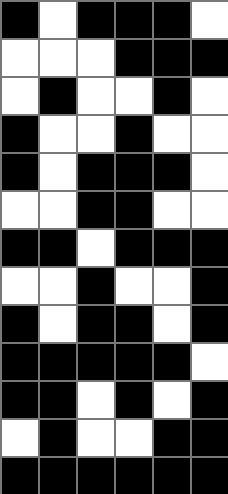[["black", "white", "black", "black", "black", "white"], ["white", "white", "white", "black", "black", "black"], ["white", "black", "white", "white", "black", "white"], ["black", "white", "white", "black", "white", "white"], ["black", "white", "black", "black", "black", "white"], ["white", "white", "black", "black", "white", "white"], ["black", "black", "white", "black", "black", "black"], ["white", "white", "black", "white", "white", "black"], ["black", "white", "black", "black", "white", "black"], ["black", "black", "black", "black", "black", "white"], ["black", "black", "white", "black", "white", "black"], ["white", "black", "white", "white", "black", "black"], ["black", "black", "black", "black", "black", "black"]]